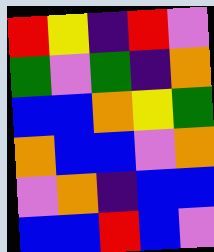[["red", "yellow", "indigo", "red", "violet"], ["green", "violet", "green", "indigo", "orange"], ["blue", "blue", "orange", "yellow", "green"], ["orange", "blue", "blue", "violet", "orange"], ["violet", "orange", "indigo", "blue", "blue"], ["blue", "blue", "red", "blue", "violet"]]